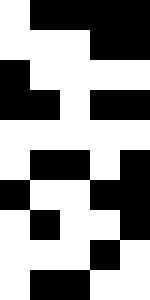[["white", "black", "black", "black", "black"], ["white", "white", "white", "black", "black"], ["black", "white", "white", "white", "white"], ["black", "black", "white", "black", "black"], ["white", "white", "white", "white", "white"], ["white", "black", "black", "white", "black"], ["black", "white", "white", "black", "black"], ["white", "black", "white", "white", "black"], ["white", "white", "white", "black", "white"], ["white", "black", "black", "white", "white"]]